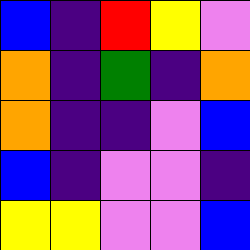[["blue", "indigo", "red", "yellow", "violet"], ["orange", "indigo", "green", "indigo", "orange"], ["orange", "indigo", "indigo", "violet", "blue"], ["blue", "indigo", "violet", "violet", "indigo"], ["yellow", "yellow", "violet", "violet", "blue"]]